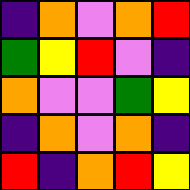[["indigo", "orange", "violet", "orange", "red"], ["green", "yellow", "red", "violet", "indigo"], ["orange", "violet", "violet", "green", "yellow"], ["indigo", "orange", "violet", "orange", "indigo"], ["red", "indigo", "orange", "red", "yellow"]]